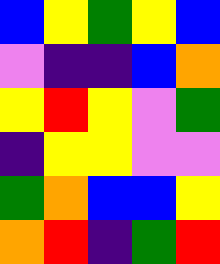[["blue", "yellow", "green", "yellow", "blue"], ["violet", "indigo", "indigo", "blue", "orange"], ["yellow", "red", "yellow", "violet", "green"], ["indigo", "yellow", "yellow", "violet", "violet"], ["green", "orange", "blue", "blue", "yellow"], ["orange", "red", "indigo", "green", "red"]]